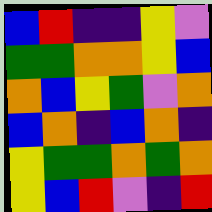[["blue", "red", "indigo", "indigo", "yellow", "violet"], ["green", "green", "orange", "orange", "yellow", "blue"], ["orange", "blue", "yellow", "green", "violet", "orange"], ["blue", "orange", "indigo", "blue", "orange", "indigo"], ["yellow", "green", "green", "orange", "green", "orange"], ["yellow", "blue", "red", "violet", "indigo", "red"]]